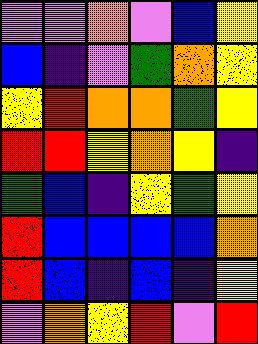[["violet", "violet", "orange", "violet", "blue", "yellow"], ["blue", "indigo", "violet", "green", "orange", "yellow"], ["yellow", "red", "orange", "orange", "green", "yellow"], ["red", "red", "yellow", "orange", "yellow", "indigo"], ["green", "blue", "indigo", "yellow", "green", "yellow"], ["red", "blue", "blue", "blue", "blue", "orange"], ["red", "blue", "indigo", "blue", "indigo", "yellow"], ["violet", "orange", "yellow", "red", "violet", "red"]]